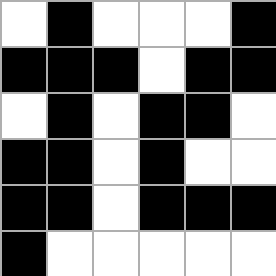[["white", "black", "white", "white", "white", "black"], ["black", "black", "black", "white", "black", "black"], ["white", "black", "white", "black", "black", "white"], ["black", "black", "white", "black", "white", "white"], ["black", "black", "white", "black", "black", "black"], ["black", "white", "white", "white", "white", "white"]]